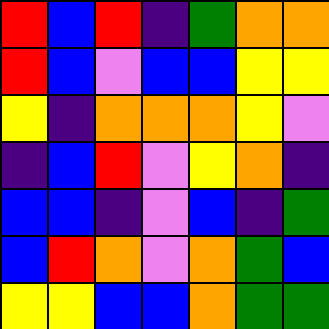[["red", "blue", "red", "indigo", "green", "orange", "orange"], ["red", "blue", "violet", "blue", "blue", "yellow", "yellow"], ["yellow", "indigo", "orange", "orange", "orange", "yellow", "violet"], ["indigo", "blue", "red", "violet", "yellow", "orange", "indigo"], ["blue", "blue", "indigo", "violet", "blue", "indigo", "green"], ["blue", "red", "orange", "violet", "orange", "green", "blue"], ["yellow", "yellow", "blue", "blue", "orange", "green", "green"]]